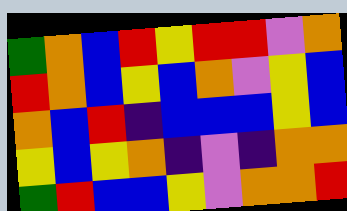[["green", "orange", "blue", "red", "yellow", "red", "red", "violet", "orange"], ["red", "orange", "blue", "yellow", "blue", "orange", "violet", "yellow", "blue"], ["orange", "blue", "red", "indigo", "blue", "blue", "blue", "yellow", "blue"], ["yellow", "blue", "yellow", "orange", "indigo", "violet", "indigo", "orange", "orange"], ["green", "red", "blue", "blue", "yellow", "violet", "orange", "orange", "red"]]